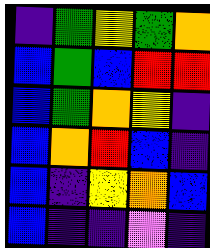[["indigo", "green", "yellow", "green", "orange"], ["blue", "green", "blue", "red", "red"], ["blue", "green", "orange", "yellow", "indigo"], ["blue", "orange", "red", "blue", "indigo"], ["blue", "indigo", "yellow", "orange", "blue"], ["blue", "indigo", "indigo", "violet", "indigo"]]